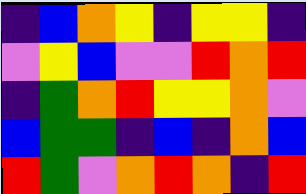[["indigo", "blue", "orange", "yellow", "indigo", "yellow", "yellow", "indigo"], ["violet", "yellow", "blue", "violet", "violet", "red", "orange", "red"], ["indigo", "green", "orange", "red", "yellow", "yellow", "orange", "violet"], ["blue", "green", "green", "indigo", "blue", "indigo", "orange", "blue"], ["red", "green", "violet", "orange", "red", "orange", "indigo", "red"]]